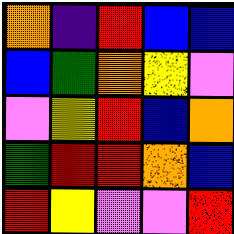[["orange", "indigo", "red", "blue", "blue"], ["blue", "green", "orange", "yellow", "violet"], ["violet", "yellow", "red", "blue", "orange"], ["green", "red", "red", "orange", "blue"], ["red", "yellow", "violet", "violet", "red"]]